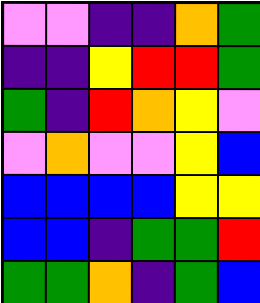[["violet", "violet", "indigo", "indigo", "orange", "green"], ["indigo", "indigo", "yellow", "red", "red", "green"], ["green", "indigo", "red", "orange", "yellow", "violet"], ["violet", "orange", "violet", "violet", "yellow", "blue"], ["blue", "blue", "blue", "blue", "yellow", "yellow"], ["blue", "blue", "indigo", "green", "green", "red"], ["green", "green", "orange", "indigo", "green", "blue"]]